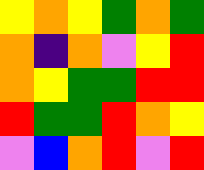[["yellow", "orange", "yellow", "green", "orange", "green"], ["orange", "indigo", "orange", "violet", "yellow", "red"], ["orange", "yellow", "green", "green", "red", "red"], ["red", "green", "green", "red", "orange", "yellow"], ["violet", "blue", "orange", "red", "violet", "red"]]